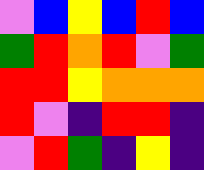[["violet", "blue", "yellow", "blue", "red", "blue"], ["green", "red", "orange", "red", "violet", "green"], ["red", "red", "yellow", "orange", "orange", "orange"], ["red", "violet", "indigo", "red", "red", "indigo"], ["violet", "red", "green", "indigo", "yellow", "indigo"]]